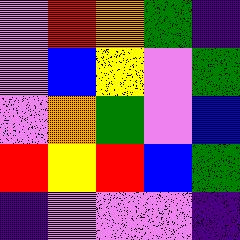[["violet", "red", "orange", "green", "indigo"], ["violet", "blue", "yellow", "violet", "green"], ["violet", "orange", "green", "violet", "blue"], ["red", "yellow", "red", "blue", "green"], ["indigo", "violet", "violet", "violet", "indigo"]]